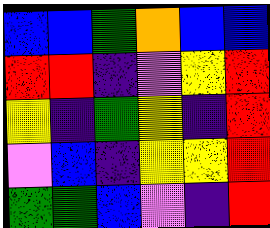[["blue", "blue", "green", "orange", "blue", "blue"], ["red", "red", "indigo", "violet", "yellow", "red"], ["yellow", "indigo", "green", "yellow", "indigo", "red"], ["violet", "blue", "indigo", "yellow", "yellow", "red"], ["green", "green", "blue", "violet", "indigo", "red"]]